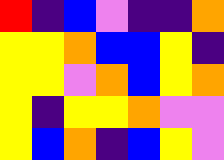[["red", "indigo", "blue", "violet", "indigo", "indigo", "orange"], ["yellow", "yellow", "orange", "blue", "blue", "yellow", "indigo"], ["yellow", "yellow", "violet", "orange", "blue", "yellow", "orange"], ["yellow", "indigo", "yellow", "yellow", "orange", "violet", "violet"], ["yellow", "blue", "orange", "indigo", "blue", "yellow", "violet"]]